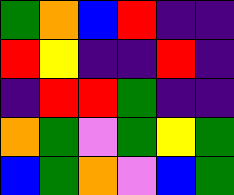[["green", "orange", "blue", "red", "indigo", "indigo"], ["red", "yellow", "indigo", "indigo", "red", "indigo"], ["indigo", "red", "red", "green", "indigo", "indigo"], ["orange", "green", "violet", "green", "yellow", "green"], ["blue", "green", "orange", "violet", "blue", "green"]]